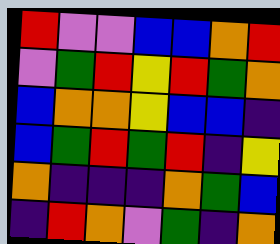[["red", "violet", "violet", "blue", "blue", "orange", "red"], ["violet", "green", "red", "yellow", "red", "green", "orange"], ["blue", "orange", "orange", "yellow", "blue", "blue", "indigo"], ["blue", "green", "red", "green", "red", "indigo", "yellow"], ["orange", "indigo", "indigo", "indigo", "orange", "green", "blue"], ["indigo", "red", "orange", "violet", "green", "indigo", "orange"]]